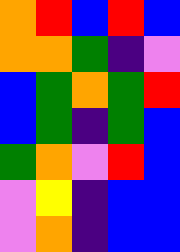[["orange", "red", "blue", "red", "blue"], ["orange", "orange", "green", "indigo", "violet"], ["blue", "green", "orange", "green", "red"], ["blue", "green", "indigo", "green", "blue"], ["green", "orange", "violet", "red", "blue"], ["violet", "yellow", "indigo", "blue", "blue"], ["violet", "orange", "indigo", "blue", "blue"]]